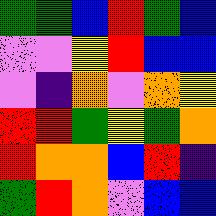[["green", "green", "blue", "red", "green", "blue"], ["violet", "violet", "yellow", "red", "blue", "blue"], ["violet", "indigo", "orange", "violet", "orange", "yellow"], ["red", "red", "green", "yellow", "green", "orange"], ["red", "orange", "orange", "blue", "red", "indigo"], ["green", "red", "orange", "violet", "blue", "blue"]]